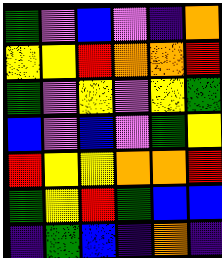[["green", "violet", "blue", "violet", "indigo", "orange"], ["yellow", "yellow", "red", "orange", "orange", "red"], ["green", "violet", "yellow", "violet", "yellow", "green"], ["blue", "violet", "blue", "violet", "green", "yellow"], ["red", "yellow", "yellow", "orange", "orange", "red"], ["green", "yellow", "red", "green", "blue", "blue"], ["indigo", "green", "blue", "indigo", "orange", "indigo"]]